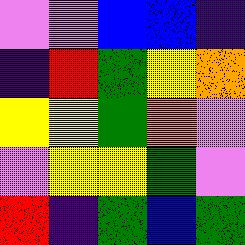[["violet", "violet", "blue", "blue", "indigo"], ["indigo", "red", "green", "yellow", "orange"], ["yellow", "yellow", "green", "orange", "violet"], ["violet", "yellow", "yellow", "green", "violet"], ["red", "indigo", "green", "blue", "green"]]